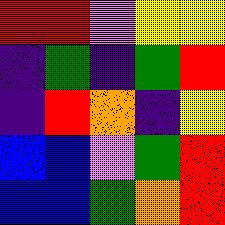[["red", "red", "violet", "yellow", "yellow"], ["indigo", "green", "indigo", "green", "red"], ["indigo", "red", "orange", "indigo", "yellow"], ["blue", "blue", "violet", "green", "red"], ["blue", "blue", "green", "orange", "red"]]